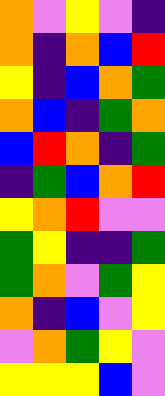[["orange", "violet", "yellow", "violet", "indigo"], ["orange", "indigo", "orange", "blue", "red"], ["yellow", "indigo", "blue", "orange", "green"], ["orange", "blue", "indigo", "green", "orange"], ["blue", "red", "orange", "indigo", "green"], ["indigo", "green", "blue", "orange", "red"], ["yellow", "orange", "red", "violet", "violet"], ["green", "yellow", "indigo", "indigo", "green"], ["green", "orange", "violet", "green", "yellow"], ["orange", "indigo", "blue", "violet", "yellow"], ["violet", "orange", "green", "yellow", "violet"], ["yellow", "yellow", "yellow", "blue", "violet"]]